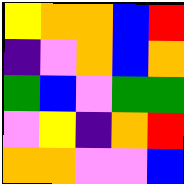[["yellow", "orange", "orange", "blue", "red"], ["indigo", "violet", "orange", "blue", "orange"], ["green", "blue", "violet", "green", "green"], ["violet", "yellow", "indigo", "orange", "red"], ["orange", "orange", "violet", "violet", "blue"]]